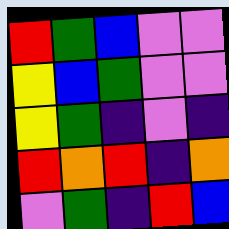[["red", "green", "blue", "violet", "violet"], ["yellow", "blue", "green", "violet", "violet"], ["yellow", "green", "indigo", "violet", "indigo"], ["red", "orange", "red", "indigo", "orange"], ["violet", "green", "indigo", "red", "blue"]]